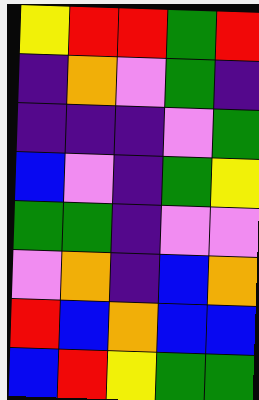[["yellow", "red", "red", "green", "red"], ["indigo", "orange", "violet", "green", "indigo"], ["indigo", "indigo", "indigo", "violet", "green"], ["blue", "violet", "indigo", "green", "yellow"], ["green", "green", "indigo", "violet", "violet"], ["violet", "orange", "indigo", "blue", "orange"], ["red", "blue", "orange", "blue", "blue"], ["blue", "red", "yellow", "green", "green"]]